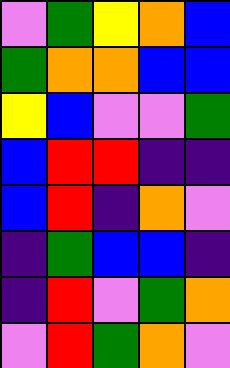[["violet", "green", "yellow", "orange", "blue"], ["green", "orange", "orange", "blue", "blue"], ["yellow", "blue", "violet", "violet", "green"], ["blue", "red", "red", "indigo", "indigo"], ["blue", "red", "indigo", "orange", "violet"], ["indigo", "green", "blue", "blue", "indigo"], ["indigo", "red", "violet", "green", "orange"], ["violet", "red", "green", "orange", "violet"]]